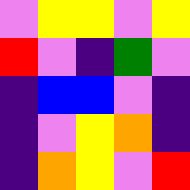[["violet", "yellow", "yellow", "violet", "yellow"], ["red", "violet", "indigo", "green", "violet"], ["indigo", "blue", "blue", "violet", "indigo"], ["indigo", "violet", "yellow", "orange", "indigo"], ["indigo", "orange", "yellow", "violet", "red"]]